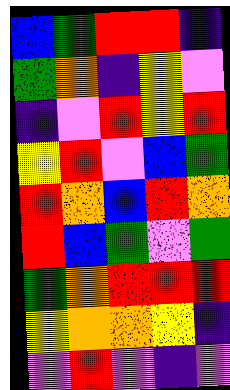[["blue", "green", "red", "red", "indigo"], ["green", "orange", "indigo", "yellow", "violet"], ["indigo", "violet", "red", "yellow", "red"], ["yellow", "red", "violet", "blue", "green"], ["red", "orange", "blue", "red", "orange"], ["red", "blue", "green", "violet", "green"], ["green", "orange", "red", "red", "red"], ["yellow", "orange", "orange", "yellow", "indigo"], ["violet", "red", "violet", "indigo", "violet"]]